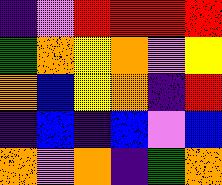[["indigo", "violet", "red", "red", "red", "red"], ["green", "orange", "yellow", "orange", "violet", "yellow"], ["orange", "blue", "yellow", "orange", "indigo", "red"], ["indigo", "blue", "indigo", "blue", "violet", "blue"], ["orange", "violet", "orange", "indigo", "green", "orange"]]